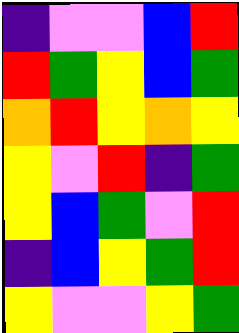[["indigo", "violet", "violet", "blue", "red"], ["red", "green", "yellow", "blue", "green"], ["orange", "red", "yellow", "orange", "yellow"], ["yellow", "violet", "red", "indigo", "green"], ["yellow", "blue", "green", "violet", "red"], ["indigo", "blue", "yellow", "green", "red"], ["yellow", "violet", "violet", "yellow", "green"]]